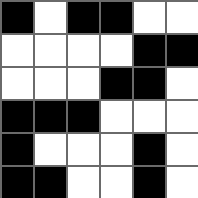[["black", "white", "black", "black", "white", "white"], ["white", "white", "white", "white", "black", "black"], ["white", "white", "white", "black", "black", "white"], ["black", "black", "black", "white", "white", "white"], ["black", "white", "white", "white", "black", "white"], ["black", "black", "white", "white", "black", "white"]]